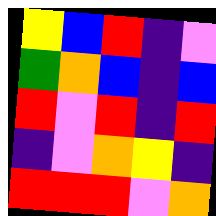[["yellow", "blue", "red", "indigo", "violet"], ["green", "orange", "blue", "indigo", "blue"], ["red", "violet", "red", "indigo", "red"], ["indigo", "violet", "orange", "yellow", "indigo"], ["red", "red", "red", "violet", "orange"]]